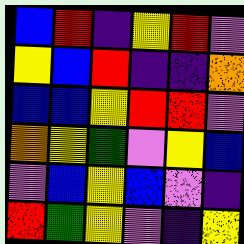[["blue", "red", "indigo", "yellow", "red", "violet"], ["yellow", "blue", "red", "indigo", "indigo", "orange"], ["blue", "blue", "yellow", "red", "red", "violet"], ["orange", "yellow", "green", "violet", "yellow", "blue"], ["violet", "blue", "yellow", "blue", "violet", "indigo"], ["red", "green", "yellow", "violet", "indigo", "yellow"]]